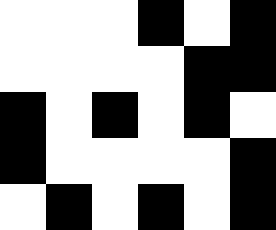[["white", "white", "white", "black", "white", "black"], ["white", "white", "white", "white", "black", "black"], ["black", "white", "black", "white", "black", "white"], ["black", "white", "white", "white", "white", "black"], ["white", "black", "white", "black", "white", "black"]]